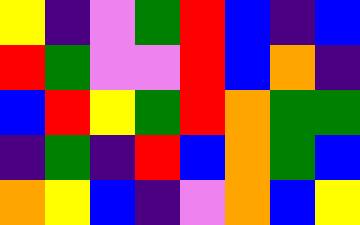[["yellow", "indigo", "violet", "green", "red", "blue", "indigo", "blue"], ["red", "green", "violet", "violet", "red", "blue", "orange", "indigo"], ["blue", "red", "yellow", "green", "red", "orange", "green", "green"], ["indigo", "green", "indigo", "red", "blue", "orange", "green", "blue"], ["orange", "yellow", "blue", "indigo", "violet", "orange", "blue", "yellow"]]